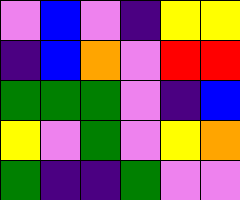[["violet", "blue", "violet", "indigo", "yellow", "yellow"], ["indigo", "blue", "orange", "violet", "red", "red"], ["green", "green", "green", "violet", "indigo", "blue"], ["yellow", "violet", "green", "violet", "yellow", "orange"], ["green", "indigo", "indigo", "green", "violet", "violet"]]